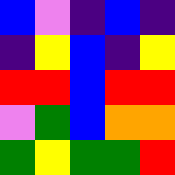[["blue", "violet", "indigo", "blue", "indigo"], ["indigo", "yellow", "blue", "indigo", "yellow"], ["red", "red", "blue", "red", "red"], ["violet", "green", "blue", "orange", "orange"], ["green", "yellow", "green", "green", "red"]]